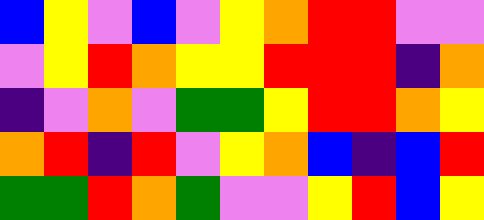[["blue", "yellow", "violet", "blue", "violet", "yellow", "orange", "red", "red", "violet", "violet"], ["violet", "yellow", "red", "orange", "yellow", "yellow", "red", "red", "red", "indigo", "orange"], ["indigo", "violet", "orange", "violet", "green", "green", "yellow", "red", "red", "orange", "yellow"], ["orange", "red", "indigo", "red", "violet", "yellow", "orange", "blue", "indigo", "blue", "red"], ["green", "green", "red", "orange", "green", "violet", "violet", "yellow", "red", "blue", "yellow"]]